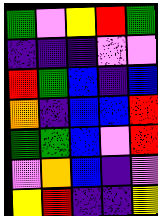[["green", "violet", "yellow", "red", "green"], ["indigo", "indigo", "indigo", "violet", "violet"], ["red", "green", "blue", "indigo", "blue"], ["orange", "indigo", "blue", "blue", "red"], ["green", "green", "blue", "violet", "red"], ["violet", "orange", "blue", "indigo", "violet"], ["yellow", "red", "indigo", "indigo", "yellow"]]